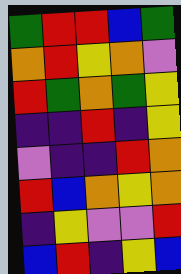[["green", "red", "red", "blue", "green"], ["orange", "red", "yellow", "orange", "violet"], ["red", "green", "orange", "green", "yellow"], ["indigo", "indigo", "red", "indigo", "yellow"], ["violet", "indigo", "indigo", "red", "orange"], ["red", "blue", "orange", "yellow", "orange"], ["indigo", "yellow", "violet", "violet", "red"], ["blue", "red", "indigo", "yellow", "blue"]]